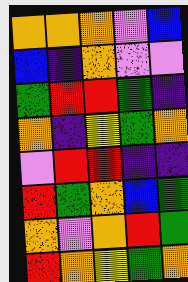[["orange", "orange", "orange", "violet", "blue"], ["blue", "indigo", "orange", "violet", "violet"], ["green", "red", "red", "green", "indigo"], ["orange", "indigo", "yellow", "green", "orange"], ["violet", "red", "red", "indigo", "indigo"], ["red", "green", "orange", "blue", "green"], ["orange", "violet", "orange", "red", "green"], ["red", "orange", "yellow", "green", "orange"]]